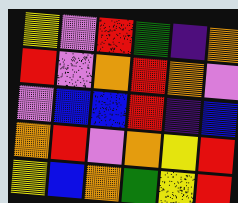[["yellow", "violet", "red", "green", "indigo", "orange"], ["red", "violet", "orange", "red", "orange", "violet"], ["violet", "blue", "blue", "red", "indigo", "blue"], ["orange", "red", "violet", "orange", "yellow", "red"], ["yellow", "blue", "orange", "green", "yellow", "red"]]